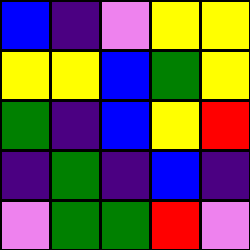[["blue", "indigo", "violet", "yellow", "yellow"], ["yellow", "yellow", "blue", "green", "yellow"], ["green", "indigo", "blue", "yellow", "red"], ["indigo", "green", "indigo", "blue", "indigo"], ["violet", "green", "green", "red", "violet"]]